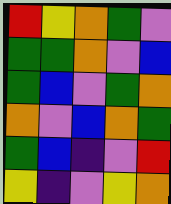[["red", "yellow", "orange", "green", "violet"], ["green", "green", "orange", "violet", "blue"], ["green", "blue", "violet", "green", "orange"], ["orange", "violet", "blue", "orange", "green"], ["green", "blue", "indigo", "violet", "red"], ["yellow", "indigo", "violet", "yellow", "orange"]]